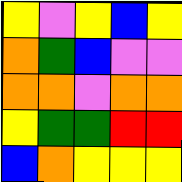[["yellow", "violet", "yellow", "blue", "yellow"], ["orange", "green", "blue", "violet", "violet"], ["orange", "orange", "violet", "orange", "orange"], ["yellow", "green", "green", "red", "red"], ["blue", "orange", "yellow", "yellow", "yellow"]]